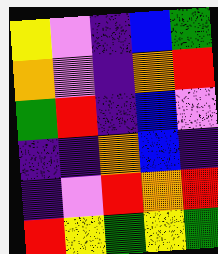[["yellow", "violet", "indigo", "blue", "green"], ["orange", "violet", "indigo", "orange", "red"], ["green", "red", "indigo", "blue", "violet"], ["indigo", "indigo", "orange", "blue", "indigo"], ["indigo", "violet", "red", "orange", "red"], ["red", "yellow", "green", "yellow", "green"]]